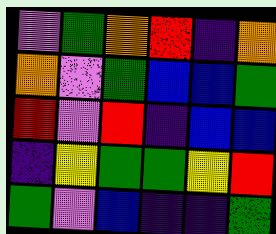[["violet", "green", "orange", "red", "indigo", "orange"], ["orange", "violet", "green", "blue", "blue", "green"], ["red", "violet", "red", "indigo", "blue", "blue"], ["indigo", "yellow", "green", "green", "yellow", "red"], ["green", "violet", "blue", "indigo", "indigo", "green"]]